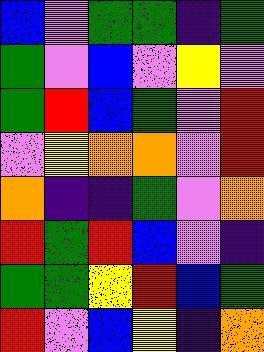[["blue", "violet", "green", "green", "indigo", "green"], ["green", "violet", "blue", "violet", "yellow", "violet"], ["green", "red", "blue", "green", "violet", "red"], ["violet", "yellow", "orange", "orange", "violet", "red"], ["orange", "indigo", "indigo", "green", "violet", "orange"], ["red", "green", "red", "blue", "violet", "indigo"], ["green", "green", "yellow", "red", "blue", "green"], ["red", "violet", "blue", "yellow", "indigo", "orange"]]